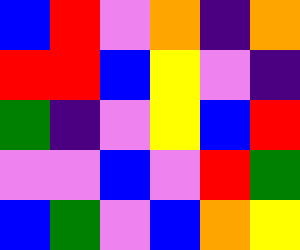[["blue", "red", "violet", "orange", "indigo", "orange"], ["red", "red", "blue", "yellow", "violet", "indigo"], ["green", "indigo", "violet", "yellow", "blue", "red"], ["violet", "violet", "blue", "violet", "red", "green"], ["blue", "green", "violet", "blue", "orange", "yellow"]]